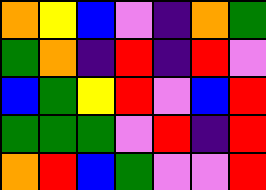[["orange", "yellow", "blue", "violet", "indigo", "orange", "green"], ["green", "orange", "indigo", "red", "indigo", "red", "violet"], ["blue", "green", "yellow", "red", "violet", "blue", "red"], ["green", "green", "green", "violet", "red", "indigo", "red"], ["orange", "red", "blue", "green", "violet", "violet", "red"]]